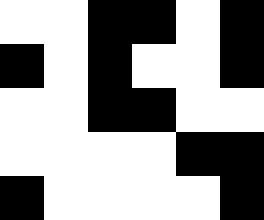[["white", "white", "black", "black", "white", "black"], ["black", "white", "black", "white", "white", "black"], ["white", "white", "black", "black", "white", "white"], ["white", "white", "white", "white", "black", "black"], ["black", "white", "white", "white", "white", "black"]]